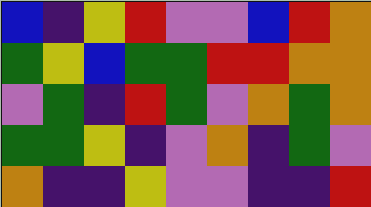[["blue", "indigo", "yellow", "red", "violet", "violet", "blue", "red", "orange"], ["green", "yellow", "blue", "green", "green", "red", "red", "orange", "orange"], ["violet", "green", "indigo", "red", "green", "violet", "orange", "green", "orange"], ["green", "green", "yellow", "indigo", "violet", "orange", "indigo", "green", "violet"], ["orange", "indigo", "indigo", "yellow", "violet", "violet", "indigo", "indigo", "red"]]